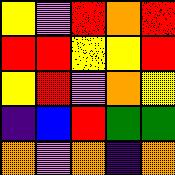[["yellow", "violet", "red", "orange", "red"], ["red", "red", "yellow", "yellow", "red"], ["yellow", "red", "violet", "orange", "yellow"], ["indigo", "blue", "red", "green", "green"], ["orange", "violet", "orange", "indigo", "orange"]]